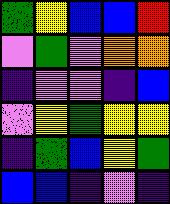[["green", "yellow", "blue", "blue", "red"], ["violet", "green", "violet", "orange", "orange"], ["indigo", "violet", "violet", "indigo", "blue"], ["violet", "yellow", "green", "yellow", "yellow"], ["indigo", "green", "blue", "yellow", "green"], ["blue", "blue", "indigo", "violet", "indigo"]]